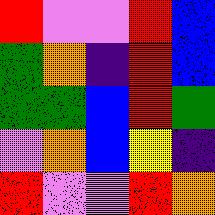[["red", "violet", "violet", "red", "blue"], ["green", "orange", "indigo", "red", "blue"], ["green", "green", "blue", "red", "green"], ["violet", "orange", "blue", "yellow", "indigo"], ["red", "violet", "violet", "red", "orange"]]